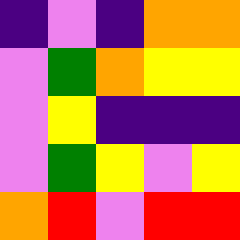[["indigo", "violet", "indigo", "orange", "orange"], ["violet", "green", "orange", "yellow", "yellow"], ["violet", "yellow", "indigo", "indigo", "indigo"], ["violet", "green", "yellow", "violet", "yellow"], ["orange", "red", "violet", "red", "red"]]